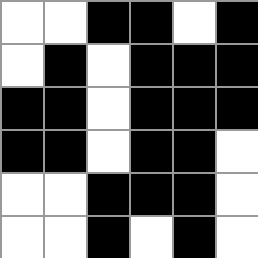[["white", "white", "black", "black", "white", "black"], ["white", "black", "white", "black", "black", "black"], ["black", "black", "white", "black", "black", "black"], ["black", "black", "white", "black", "black", "white"], ["white", "white", "black", "black", "black", "white"], ["white", "white", "black", "white", "black", "white"]]